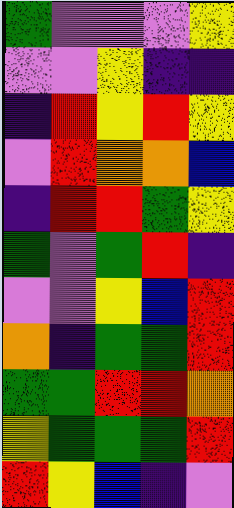[["green", "violet", "violet", "violet", "yellow"], ["violet", "violet", "yellow", "indigo", "indigo"], ["indigo", "red", "yellow", "red", "yellow"], ["violet", "red", "orange", "orange", "blue"], ["indigo", "red", "red", "green", "yellow"], ["green", "violet", "green", "red", "indigo"], ["violet", "violet", "yellow", "blue", "red"], ["orange", "indigo", "green", "green", "red"], ["green", "green", "red", "red", "orange"], ["yellow", "green", "green", "green", "red"], ["red", "yellow", "blue", "indigo", "violet"]]